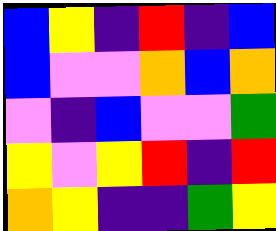[["blue", "yellow", "indigo", "red", "indigo", "blue"], ["blue", "violet", "violet", "orange", "blue", "orange"], ["violet", "indigo", "blue", "violet", "violet", "green"], ["yellow", "violet", "yellow", "red", "indigo", "red"], ["orange", "yellow", "indigo", "indigo", "green", "yellow"]]